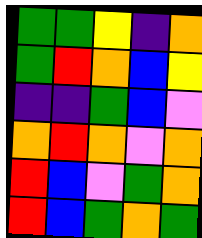[["green", "green", "yellow", "indigo", "orange"], ["green", "red", "orange", "blue", "yellow"], ["indigo", "indigo", "green", "blue", "violet"], ["orange", "red", "orange", "violet", "orange"], ["red", "blue", "violet", "green", "orange"], ["red", "blue", "green", "orange", "green"]]